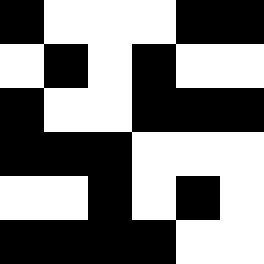[["black", "white", "white", "white", "black", "black"], ["white", "black", "white", "black", "white", "white"], ["black", "white", "white", "black", "black", "black"], ["black", "black", "black", "white", "white", "white"], ["white", "white", "black", "white", "black", "white"], ["black", "black", "black", "black", "white", "white"]]